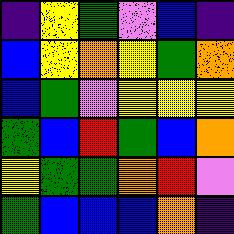[["indigo", "yellow", "green", "violet", "blue", "indigo"], ["blue", "yellow", "orange", "yellow", "green", "orange"], ["blue", "green", "violet", "yellow", "yellow", "yellow"], ["green", "blue", "red", "green", "blue", "orange"], ["yellow", "green", "green", "orange", "red", "violet"], ["green", "blue", "blue", "blue", "orange", "indigo"]]